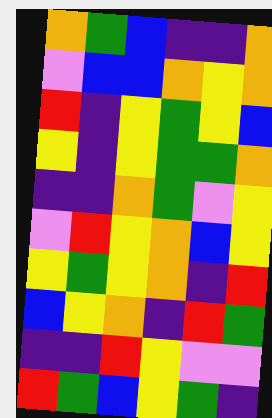[["orange", "green", "blue", "indigo", "indigo", "orange"], ["violet", "blue", "blue", "orange", "yellow", "orange"], ["red", "indigo", "yellow", "green", "yellow", "blue"], ["yellow", "indigo", "yellow", "green", "green", "orange"], ["indigo", "indigo", "orange", "green", "violet", "yellow"], ["violet", "red", "yellow", "orange", "blue", "yellow"], ["yellow", "green", "yellow", "orange", "indigo", "red"], ["blue", "yellow", "orange", "indigo", "red", "green"], ["indigo", "indigo", "red", "yellow", "violet", "violet"], ["red", "green", "blue", "yellow", "green", "indigo"]]